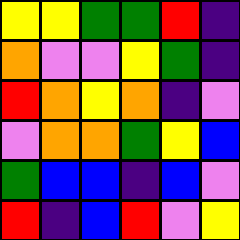[["yellow", "yellow", "green", "green", "red", "indigo"], ["orange", "violet", "violet", "yellow", "green", "indigo"], ["red", "orange", "yellow", "orange", "indigo", "violet"], ["violet", "orange", "orange", "green", "yellow", "blue"], ["green", "blue", "blue", "indigo", "blue", "violet"], ["red", "indigo", "blue", "red", "violet", "yellow"]]